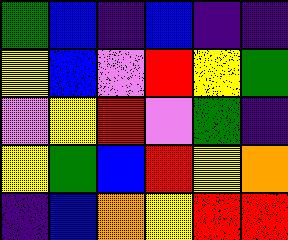[["green", "blue", "indigo", "blue", "indigo", "indigo"], ["yellow", "blue", "violet", "red", "yellow", "green"], ["violet", "yellow", "red", "violet", "green", "indigo"], ["yellow", "green", "blue", "red", "yellow", "orange"], ["indigo", "blue", "orange", "yellow", "red", "red"]]